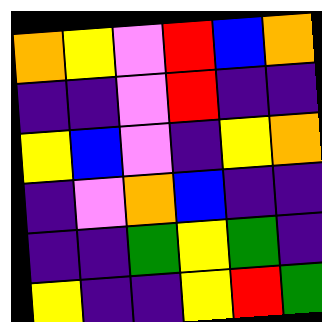[["orange", "yellow", "violet", "red", "blue", "orange"], ["indigo", "indigo", "violet", "red", "indigo", "indigo"], ["yellow", "blue", "violet", "indigo", "yellow", "orange"], ["indigo", "violet", "orange", "blue", "indigo", "indigo"], ["indigo", "indigo", "green", "yellow", "green", "indigo"], ["yellow", "indigo", "indigo", "yellow", "red", "green"]]